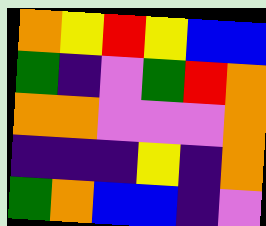[["orange", "yellow", "red", "yellow", "blue", "blue"], ["green", "indigo", "violet", "green", "red", "orange"], ["orange", "orange", "violet", "violet", "violet", "orange"], ["indigo", "indigo", "indigo", "yellow", "indigo", "orange"], ["green", "orange", "blue", "blue", "indigo", "violet"]]